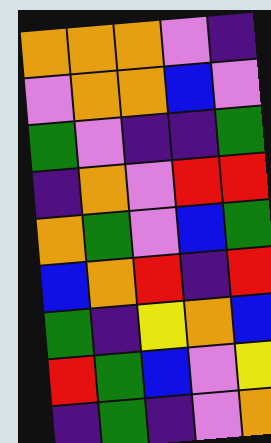[["orange", "orange", "orange", "violet", "indigo"], ["violet", "orange", "orange", "blue", "violet"], ["green", "violet", "indigo", "indigo", "green"], ["indigo", "orange", "violet", "red", "red"], ["orange", "green", "violet", "blue", "green"], ["blue", "orange", "red", "indigo", "red"], ["green", "indigo", "yellow", "orange", "blue"], ["red", "green", "blue", "violet", "yellow"], ["indigo", "green", "indigo", "violet", "orange"]]